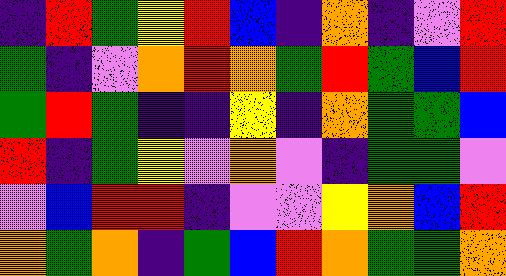[["indigo", "red", "green", "yellow", "red", "blue", "indigo", "orange", "indigo", "violet", "red"], ["green", "indigo", "violet", "orange", "red", "orange", "green", "red", "green", "blue", "red"], ["green", "red", "green", "indigo", "indigo", "yellow", "indigo", "orange", "green", "green", "blue"], ["red", "indigo", "green", "yellow", "violet", "orange", "violet", "indigo", "green", "green", "violet"], ["violet", "blue", "red", "red", "indigo", "violet", "violet", "yellow", "orange", "blue", "red"], ["orange", "green", "orange", "indigo", "green", "blue", "red", "orange", "green", "green", "orange"]]